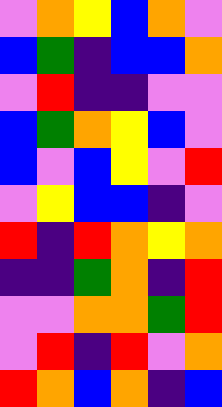[["violet", "orange", "yellow", "blue", "orange", "violet"], ["blue", "green", "indigo", "blue", "blue", "orange"], ["violet", "red", "indigo", "indigo", "violet", "violet"], ["blue", "green", "orange", "yellow", "blue", "violet"], ["blue", "violet", "blue", "yellow", "violet", "red"], ["violet", "yellow", "blue", "blue", "indigo", "violet"], ["red", "indigo", "red", "orange", "yellow", "orange"], ["indigo", "indigo", "green", "orange", "indigo", "red"], ["violet", "violet", "orange", "orange", "green", "red"], ["violet", "red", "indigo", "red", "violet", "orange"], ["red", "orange", "blue", "orange", "indigo", "blue"]]